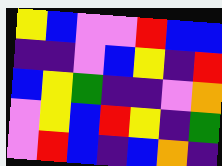[["yellow", "blue", "violet", "violet", "red", "blue", "blue"], ["indigo", "indigo", "violet", "blue", "yellow", "indigo", "red"], ["blue", "yellow", "green", "indigo", "indigo", "violet", "orange"], ["violet", "yellow", "blue", "red", "yellow", "indigo", "green"], ["violet", "red", "blue", "indigo", "blue", "orange", "indigo"]]